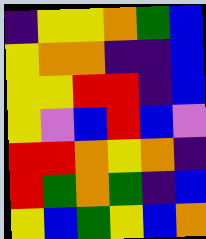[["indigo", "yellow", "yellow", "orange", "green", "blue"], ["yellow", "orange", "orange", "indigo", "indigo", "blue"], ["yellow", "yellow", "red", "red", "indigo", "blue"], ["yellow", "violet", "blue", "red", "blue", "violet"], ["red", "red", "orange", "yellow", "orange", "indigo"], ["red", "green", "orange", "green", "indigo", "blue"], ["yellow", "blue", "green", "yellow", "blue", "orange"]]